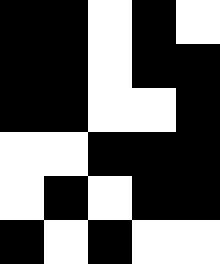[["black", "black", "white", "black", "white"], ["black", "black", "white", "black", "black"], ["black", "black", "white", "white", "black"], ["white", "white", "black", "black", "black"], ["white", "black", "white", "black", "black"], ["black", "white", "black", "white", "white"]]